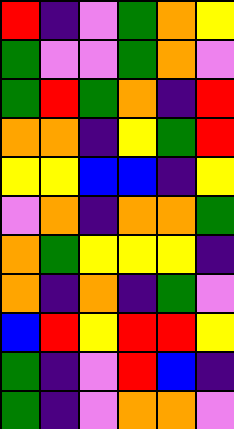[["red", "indigo", "violet", "green", "orange", "yellow"], ["green", "violet", "violet", "green", "orange", "violet"], ["green", "red", "green", "orange", "indigo", "red"], ["orange", "orange", "indigo", "yellow", "green", "red"], ["yellow", "yellow", "blue", "blue", "indigo", "yellow"], ["violet", "orange", "indigo", "orange", "orange", "green"], ["orange", "green", "yellow", "yellow", "yellow", "indigo"], ["orange", "indigo", "orange", "indigo", "green", "violet"], ["blue", "red", "yellow", "red", "red", "yellow"], ["green", "indigo", "violet", "red", "blue", "indigo"], ["green", "indigo", "violet", "orange", "orange", "violet"]]